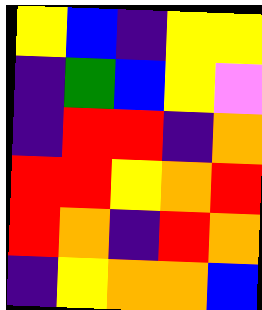[["yellow", "blue", "indigo", "yellow", "yellow"], ["indigo", "green", "blue", "yellow", "violet"], ["indigo", "red", "red", "indigo", "orange"], ["red", "red", "yellow", "orange", "red"], ["red", "orange", "indigo", "red", "orange"], ["indigo", "yellow", "orange", "orange", "blue"]]